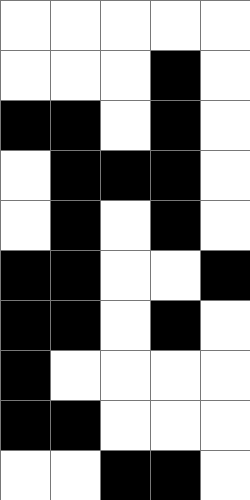[["white", "white", "white", "white", "white"], ["white", "white", "white", "black", "white"], ["black", "black", "white", "black", "white"], ["white", "black", "black", "black", "white"], ["white", "black", "white", "black", "white"], ["black", "black", "white", "white", "black"], ["black", "black", "white", "black", "white"], ["black", "white", "white", "white", "white"], ["black", "black", "white", "white", "white"], ["white", "white", "black", "black", "white"]]